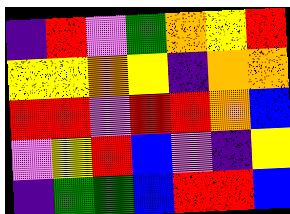[["indigo", "red", "violet", "green", "orange", "yellow", "red"], ["yellow", "yellow", "orange", "yellow", "indigo", "orange", "orange"], ["red", "red", "violet", "red", "red", "orange", "blue"], ["violet", "yellow", "red", "blue", "violet", "indigo", "yellow"], ["indigo", "green", "green", "blue", "red", "red", "blue"]]